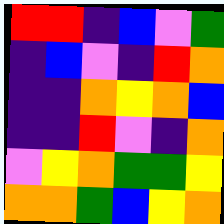[["red", "red", "indigo", "blue", "violet", "green"], ["indigo", "blue", "violet", "indigo", "red", "orange"], ["indigo", "indigo", "orange", "yellow", "orange", "blue"], ["indigo", "indigo", "red", "violet", "indigo", "orange"], ["violet", "yellow", "orange", "green", "green", "yellow"], ["orange", "orange", "green", "blue", "yellow", "orange"]]